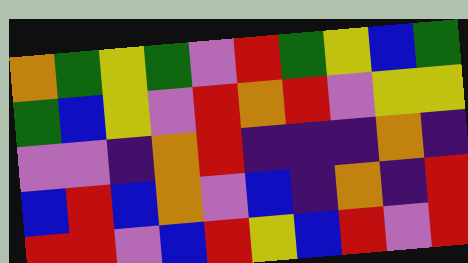[["orange", "green", "yellow", "green", "violet", "red", "green", "yellow", "blue", "green"], ["green", "blue", "yellow", "violet", "red", "orange", "red", "violet", "yellow", "yellow"], ["violet", "violet", "indigo", "orange", "red", "indigo", "indigo", "indigo", "orange", "indigo"], ["blue", "red", "blue", "orange", "violet", "blue", "indigo", "orange", "indigo", "red"], ["red", "red", "violet", "blue", "red", "yellow", "blue", "red", "violet", "red"]]